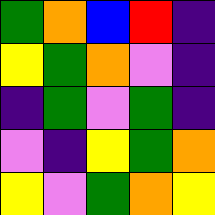[["green", "orange", "blue", "red", "indigo"], ["yellow", "green", "orange", "violet", "indigo"], ["indigo", "green", "violet", "green", "indigo"], ["violet", "indigo", "yellow", "green", "orange"], ["yellow", "violet", "green", "orange", "yellow"]]